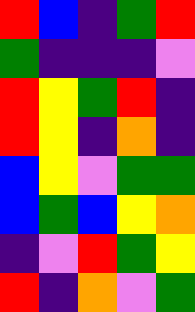[["red", "blue", "indigo", "green", "red"], ["green", "indigo", "indigo", "indigo", "violet"], ["red", "yellow", "green", "red", "indigo"], ["red", "yellow", "indigo", "orange", "indigo"], ["blue", "yellow", "violet", "green", "green"], ["blue", "green", "blue", "yellow", "orange"], ["indigo", "violet", "red", "green", "yellow"], ["red", "indigo", "orange", "violet", "green"]]